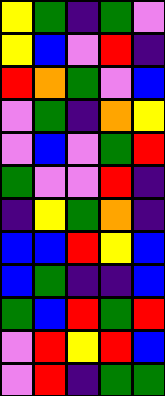[["yellow", "green", "indigo", "green", "violet"], ["yellow", "blue", "violet", "red", "indigo"], ["red", "orange", "green", "violet", "blue"], ["violet", "green", "indigo", "orange", "yellow"], ["violet", "blue", "violet", "green", "red"], ["green", "violet", "violet", "red", "indigo"], ["indigo", "yellow", "green", "orange", "indigo"], ["blue", "blue", "red", "yellow", "blue"], ["blue", "green", "indigo", "indigo", "blue"], ["green", "blue", "red", "green", "red"], ["violet", "red", "yellow", "red", "blue"], ["violet", "red", "indigo", "green", "green"]]